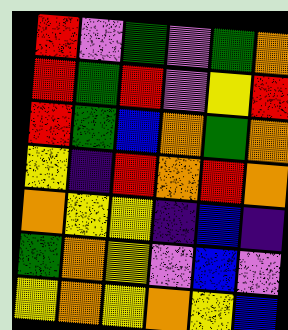[["red", "violet", "green", "violet", "green", "orange"], ["red", "green", "red", "violet", "yellow", "red"], ["red", "green", "blue", "orange", "green", "orange"], ["yellow", "indigo", "red", "orange", "red", "orange"], ["orange", "yellow", "yellow", "indigo", "blue", "indigo"], ["green", "orange", "yellow", "violet", "blue", "violet"], ["yellow", "orange", "yellow", "orange", "yellow", "blue"]]